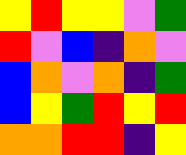[["yellow", "red", "yellow", "yellow", "violet", "green"], ["red", "violet", "blue", "indigo", "orange", "violet"], ["blue", "orange", "violet", "orange", "indigo", "green"], ["blue", "yellow", "green", "red", "yellow", "red"], ["orange", "orange", "red", "red", "indigo", "yellow"]]